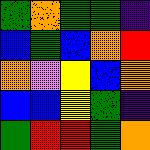[["green", "orange", "green", "green", "indigo"], ["blue", "green", "blue", "orange", "red"], ["orange", "violet", "yellow", "blue", "orange"], ["blue", "blue", "yellow", "green", "indigo"], ["green", "red", "red", "green", "orange"]]